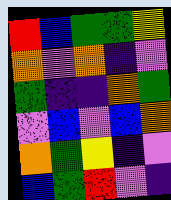[["red", "blue", "green", "green", "yellow"], ["orange", "violet", "orange", "indigo", "violet"], ["green", "indigo", "indigo", "orange", "green"], ["violet", "blue", "violet", "blue", "orange"], ["orange", "green", "yellow", "indigo", "violet"], ["blue", "green", "red", "violet", "indigo"]]